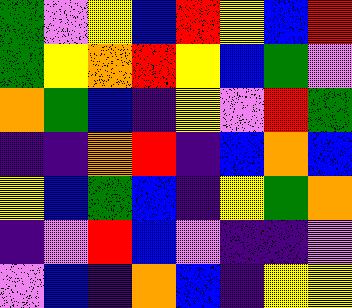[["green", "violet", "yellow", "blue", "red", "yellow", "blue", "red"], ["green", "yellow", "orange", "red", "yellow", "blue", "green", "violet"], ["orange", "green", "blue", "indigo", "yellow", "violet", "red", "green"], ["indigo", "indigo", "orange", "red", "indigo", "blue", "orange", "blue"], ["yellow", "blue", "green", "blue", "indigo", "yellow", "green", "orange"], ["indigo", "violet", "red", "blue", "violet", "indigo", "indigo", "violet"], ["violet", "blue", "indigo", "orange", "blue", "indigo", "yellow", "yellow"]]